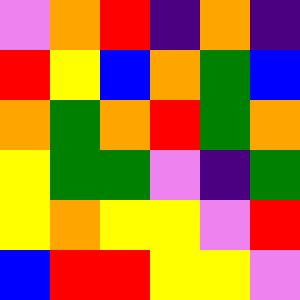[["violet", "orange", "red", "indigo", "orange", "indigo"], ["red", "yellow", "blue", "orange", "green", "blue"], ["orange", "green", "orange", "red", "green", "orange"], ["yellow", "green", "green", "violet", "indigo", "green"], ["yellow", "orange", "yellow", "yellow", "violet", "red"], ["blue", "red", "red", "yellow", "yellow", "violet"]]